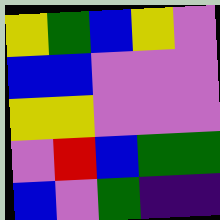[["yellow", "green", "blue", "yellow", "violet"], ["blue", "blue", "violet", "violet", "violet"], ["yellow", "yellow", "violet", "violet", "violet"], ["violet", "red", "blue", "green", "green"], ["blue", "violet", "green", "indigo", "indigo"]]